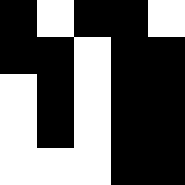[["black", "white", "black", "black", "white"], ["black", "black", "white", "black", "black"], ["white", "black", "white", "black", "black"], ["white", "black", "white", "black", "black"], ["white", "white", "white", "black", "black"]]